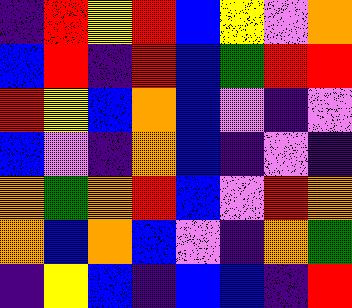[["indigo", "red", "yellow", "red", "blue", "yellow", "violet", "orange"], ["blue", "red", "indigo", "red", "blue", "green", "red", "red"], ["red", "yellow", "blue", "orange", "blue", "violet", "indigo", "violet"], ["blue", "violet", "indigo", "orange", "blue", "indigo", "violet", "indigo"], ["orange", "green", "orange", "red", "blue", "violet", "red", "orange"], ["orange", "blue", "orange", "blue", "violet", "indigo", "orange", "green"], ["indigo", "yellow", "blue", "indigo", "blue", "blue", "indigo", "red"]]